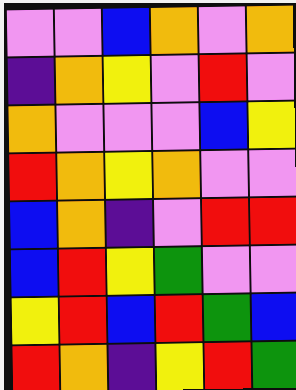[["violet", "violet", "blue", "orange", "violet", "orange"], ["indigo", "orange", "yellow", "violet", "red", "violet"], ["orange", "violet", "violet", "violet", "blue", "yellow"], ["red", "orange", "yellow", "orange", "violet", "violet"], ["blue", "orange", "indigo", "violet", "red", "red"], ["blue", "red", "yellow", "green", "violet", "violet"], ["yellow", "red", "blue", "red", "green", "blue"], ["red", "orange", "indigo", "yellow", "red", "green"]]